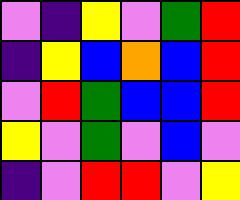[["violet", "indigo", "yellow", "violet", "green", "red"], ["indigo", "yellow", "blue", "orange", "blue", "red"], ["violet", "red", "green", "blue", "blue", "red"], ["yellow", "violet", "green", "violet", "blue", "violet"], ["indigo", "violet", "red", "red", "violet", "yellow"]]